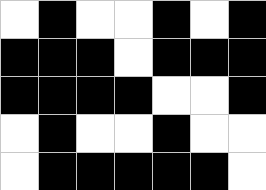[["white", "black", "white", "white", "black", "white", "black"], ["black", "black", "black", "white", "black", "black", "black"], ["black", "black", "black", "black", "white", "white", "black"], ["white", "black", "white", "white", "black", "white", "white"], ["white", "black", "black", "black", "black", "black", "white"]]